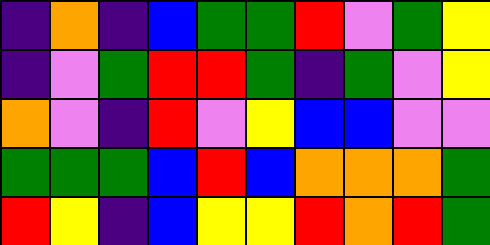[["indigo", "orange", "indigo", "blue", "green", "green", "red", "violet", "green", "yellow"], ["indigo", "violet", "green", "red", "red", "green", "indigo", "green", "violet", "yellow"], ["orange", "violet", "indigo", "red", "violet", "yellow", "blue", "blue", "violet", "violet"], ["green", "green", "green", "blue", "red", "blue", "orange", "orange", "orange", "green"], ["red", "yellow", "indigo", "blue", "yellow", "yellow", "red", "orange", "red", "green"]]